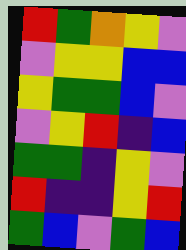[["red", "green", "orange", "yellow", "violet"], ["violet", "yellow", "yellow", "blue", "blue"], ["yellow", "green", "green", "blue", "violet"], ["violet", "yellow", "red", "indigo", "blue"], ["green", "green", "indigo", "yellow", "violet"], ["red", "indigo", "indigo", "yellow", "red"], ["green", "blue", "violet", "green", "blue"]]